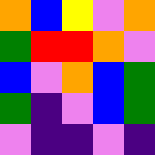[["orange", "blue", "yellow", "violet", "orange"], ["green", "red", "red", "orange", "violet"], ["blue", "violet", "orange", "blue", "green"], ["green", "indigo", "violet", "blue", "green"], ["violet", "indigo", "indigo", "violet", "indigo"]]